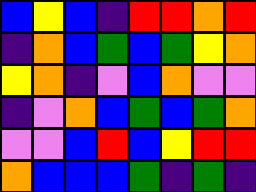[["blue", "yellow", "blue", "indigo", "red", "red", "orange", "red"], ["indigo", "orange", "blue", "green", "blue", "green", "yellow", "orange"], ["yellow", "orange", "indigo", "violet", "blue", "orange", "violet", "violet"], ["indigo", "violet", "orange", "blue", "green", "blue", "green", "orange"], ["violet", "violet", "blue", "red", "blue", "yellow", "red", "red"], ["orange", "blue", "blue", "blue", "green", "indigo", "green", "indigo"]]